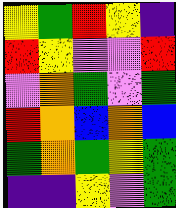[["yellow", "green", "red", "yellow", "indigo"], ["red", "yellow", "violet", "violet", "red"], ["violet", "orange", "green", "violet", "green"], ["red", "orange", "blue", "orange", "blue"], ["green", "orange", "green", "yellow", "green"], ["indigo", "indigo", "yellow", "violet", "green"]]